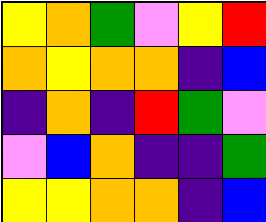[["yellow", "orange", "green", "violet", "yellow", "red"], ["orange", "yellow", "orange", "orange", "indigo", "blue"], ["indigo", "orange", "indigo", "red", "green", "violet"], ["violet", "blue", "orange", "indigo", "indigo", "green"], ["yellow", "yellow", "orange", "orange", "indigo", "blue"]]